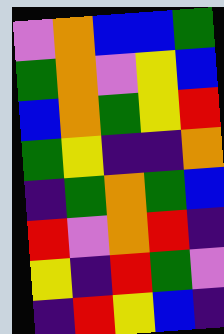[["violet", "orange", "blue", "blue", "green"], ["green", "orange", "violet", "yellow", "blue"], ["blue", "orange", "green", "yellow", "red"], ["green", "yellow", "indigo", "indigo", "orange"], ["indigo", "green", "orange", "green", "blue"], ["red", "violet", "orange", "red", "indigo"], ["yellow", "indigo", "red", "green", "violet"], ["indigo", "red", "yellow", "blue", "indigo"]]